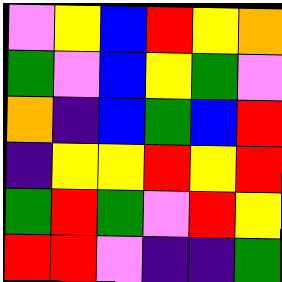[["violet", "yellow", "blue", "red", "yellow", "orange"], ["green", "violet", "blue", "yellow", "green", "violet"], ["orange", "indigo", "blue", "green", "blue", "red"], ["indigo", "yellow", "yellow", "red", "yellow", "red"], ["green", "red", "green", "violet", "red", "yellow"], ["red", "red", "violet", "indigo", "indigo", "green"]]